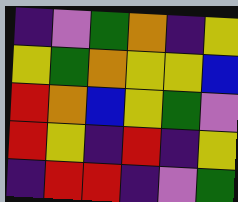[["indigo", "violet", "green", "orange", "indigo", "yellow"], ["yellow", "green", "orange", "yellow", "yellow", "blue"], ["red", "orange", "blue", "yellow", "green", "violet"], ["red", "yellow", "indigo", "red", "indigo", "yellow"], ["indigo", "red", "red", "indigo", "violet", "green"]]